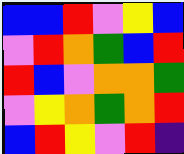[["blue", "blue", "red", "violet", "yellow", "blue"], ["violet", "red", "orange", "green", "blue", "red"], ["red", "blue", "violet", "orange", "orange", "green"], ["violet", "yellow", "orange", "green", "orange", "red"], ["blue", "red", "yellow", "violet", "red", "indigo"]]